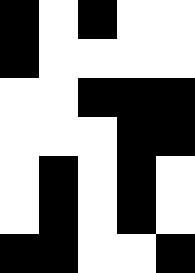[["black", "white", "black", "white", "white"], ["black", "white", "white", "white", "white"], ["white", "white", "black", "black", "black"], ["white", "white", "white", "black", "black"], ["white", "black", "white", "black", "white"], ["white", "black", "white", "black", "white"], ["black", "black", "white", "white", "black"]]